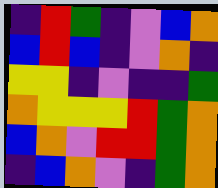[["indigo", "red", "green", "indigo", "violet", "blue", "orange"], ["blue", "red", "blue", "indigo", "violet", "orange", "indigo"], ["yellow", "yellow", "indigo", "violet", "indigo", "indigo", "green"], ["orange", "yellow", "yellow", "yellow", "red", "green", "orange"], ["blue", "orange", "violet", "red", "red", "green", "orange"], ["indigo", "blue", "orange", "violet", "indigo", "green", "orange"]]